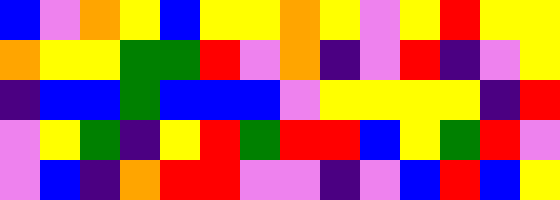[["blue", "violet", "orange", "yellow", "blue", "yellow", "yellow", "orange", "yellow", "violet", "yellow", "red", "yellow", "yellow"], ["orange", "yellow", "yellow", "green", "green", "red", "violet", "orange", "indigo", "violet", "red", "indigo", "violet", "yellow"], ["indigo", "blue", "blue", "green", "blue", "blue", "blue", "violet", "yellow", "yellow", "yellow", "yellow", "indigo", "red"], ["violet", "yellow", "green", "indigo", "yellow", "red", "green", "red", "red", "blue", "yellow", "green", "red", "violet"], ["violet", "blue", "indigo", "orange", "red", "red", "violet", "violet", "indigo", "violet", "blue", "red", "blue", "yellow"]]